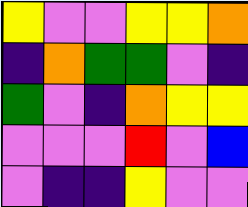[["yellow", "violet", "violet", "yellow", "yellow", "orange"], ["indigo", "orange", "green", "green", "violet", "indigo"], ["green", "violet", "indigo", "orange", "yellow", "yellow"], ["violet", "violet", "violet", "red", "violet", "blue"], ["violet", "indigo", "indigo", "yellow", "violet", "violet"]]